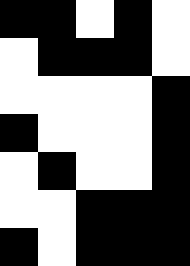[["black", "black", "white", "black", "white"], ["white", "black", "black", "black", "white"], ["white", "white", "white", "white", "black"], ["black", "white", "white", "white", "black"], ["white", "black", "white", "white", "black"], ["white", "white", "black", "black", "black"], ["black", "white", "black", "black", "black"]]